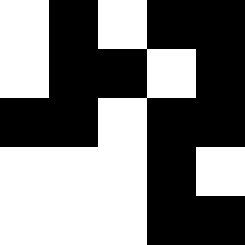[["white", "black", "white", "black", "black"], ["white", "black", "black", "white", "black"], ["black", "black", "white", "black", "black"], ["white", "white", "white", "black", "white"], ["white", "white", "white", "black", "black"]]